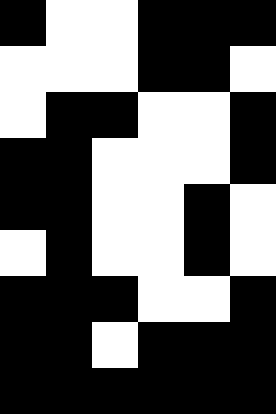[["black", "white", "white", "black", "black", "black"], ["white", "white", "white", "black", "black", "white"], ["white", "black", "black", "white", "white", "black"], ["black", "black", "white", "white", "white", "black"], ["black", "black", "white", "white", "black", "white"], ["white", "black", "white", "white", "black", "white"], ["black", "black", "black", "white", "white", "black"], ["black", "black", "white", "black", "black", "black"], ["black", "black", "black", "black", "black", "black"]]